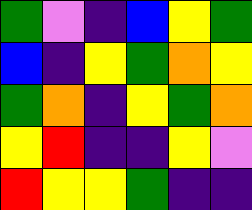[["green", "violet", "indigo", "blue", "yellow", "green"], ["blue", "indigo", "yellow", "green", "orange", "yellow"], ["green", "orange", "indigo", "yellow", "green", "orange"], ["yellow", "red", "indigo", "indigo", "yellow", "violet"], ["red", "yellow", "yellow", "green", "indigo", "indigo"]]